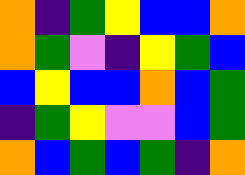[["orange", "indigo", "green", "yellow", "blue", "blue", "orange"], ["orange", "green", "violet", "indigo", "yellow", "green", "blue"], ["blue", "yellow", "blue", "blue", "orange", "blue", "green"], ["indigo", "green", "yellow", "violet", "violet", "blue", "green"], ["orange", "blue", "green", "blue", "green", "indigo", "orange"]]